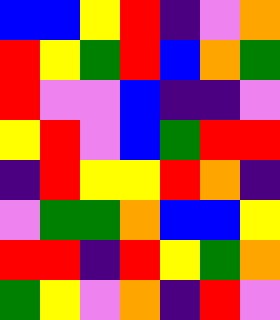[["blue", "blue", "yellow", "red", "indigo", "violet", "orange"], ["red", "yellow", "green", "red", "blue", "orange", "green"], ["red", "violet", "violet", "blue", "indigo", "indigo", "violet"], ["yellow", "red", "violet", "blue", "green", "red", "red"], ["indigo", "red", "yellow", "yellow", "red", "orange", "indigo"], ["violet", "green", "green", "orange", "blue", "blue", "yellow"], ["red", "red", "indigo", "red", "yellow", "green", "orange"], ["green", "yellow", "violet", "orange", "indigo", "red", "violet"]]